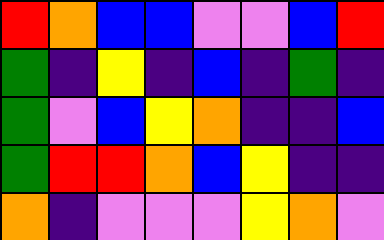[["red", "orange", "blue", "blue", "violet", "violet", "blue", "red"], ["green", "indigo", "yellow", "indigo", "blue", "indigo", "green", "indigo"], ["green", "violet", "blue", "yellow", "orange", "indigo", "indigo", "blue"], ["green", "red", "red", "orange", "blue", "yellow", "indigo", "indigo"], ["orange", "indigo", "violet", "violet", "violet", "yellow", "orange", "violet"]]